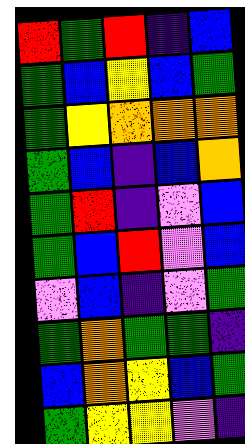[["red", "green", "red", "indigo", "blue"], ["green", "blue", "yellow", "blue", "green"], ["green", "yellow", "orange", "orange", "orange"], ["green", "blue", "indigo", "blue", "orange"], ["green", "red", "indigo", "violet", "blue"], ["green", "blue", "red", "violet", "blue"], ["violet", "blue", "indigo", "violet", "green"], ["green", "orange", "green", "green", "indigo"], ["blue", "orange", "yellow", "blue", "green"], ["green", "yellow", "yellow", "violet", "indigo"]]